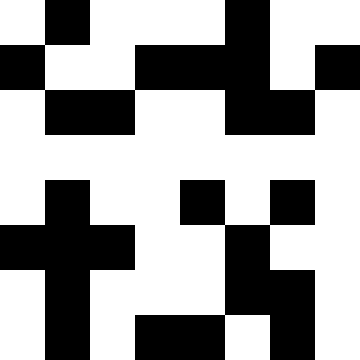[["white", "black", "white", "white", "white", "black", "white", "white"], ["black", "white", "white", "black", "black", "black", "white", "black"], ["white", "black", "black", "white", "white", "black", "black", "white"], ["white", "white", "white", "white", "white", "white", "white", "white"], ["white", "black", "white", "white", "black", "white", "black", "white"], ["black", "black", "black", "white", "white", "black", "white", "white"], ["white", "black", "white", "white", "white", "black", "black", "white"], ["white", "black", "white", "black", "black", "white", "black", "white"]]